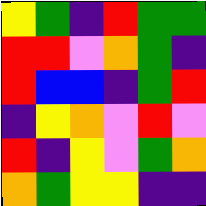[["yellow", "green", "indigo", "red", "green", "green"], ["red", "red", "violet", "orange", "green", "indigo"], ["red", "blue", "blue", "indigo", "green", "red"], ["indigo", "yellow", "orange", "violet", "red", "violet"], ["red", "indigo", "yellow", "violet", "green", "orange"], ["orange", "green", "yellow", "yellow", "indigo", "indigo"]]